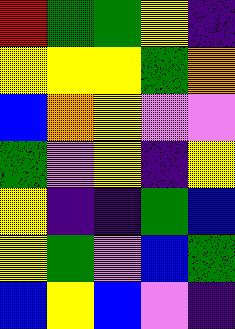[["red", "green", "green", "yellow", "indigo"], ["yellow", "yellow", "yellow", "green", "orange"], ["blue", "orange", "yellow", "violet", "violet"], ["green", "violet", "yellow", "indigo", "yellow"], ["yellow", "indigo", "indigo", "green", "blue"], ["yellow", "green", "violet", "blue", "green"], ["blue", "yellow", "blue", "violet", "indigo"]]